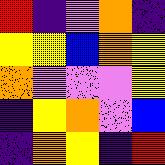[["red", "indigo", "violet", "orange", "indigo"], ["yellow", "yellow", "blue", "orange", "yellow"], ["orange", "violet", "violet", "violet", "yellow"], ["indigo", "yellow", "orange", "violet", "blue"], ["indigo", "orange", "yellow", "indigo", "red"]]